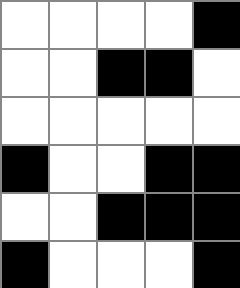[["white", "white", "white", "white", "black"], ["white", "white", "black", "black", "white"], ["white", "white", "white", "white", "white"], ["black", "white", "white", "black", "black"], ["white", "white", "black", "black", "black"], ["black", "white", "white", "white", "black"]]